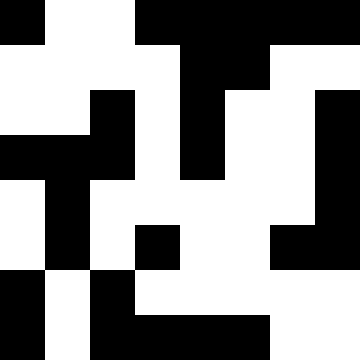[["black", "white", "white", "black", "black", "black", "black", "black"], ["white", "white", "white", "white", "black", "black", "white", "white"], ["white", "white", "black", "white", "black", "white", "white", "black"], ["black", "black", "black", "white", "black", "white", "white", "black"], ["white", "black", "white", "white", "white", "white", "white", "black"], ["white", "black", "white", "black", "white", "white", "black", "black"], ["black", "white", "black", "white", "white", "white", "white", "white"], ["black", "white", "black", "black", "black", "black", "white", "white"]]